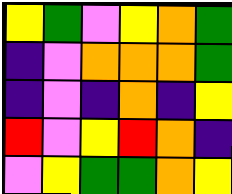[["yellow", "green", "violet", "yellow", "orange", "green"], ["indigo", "violet", "orange", "orange", "orange", "green"], ["indigo", "violet", "indigo", "orange", "indigo", "yellow"], ["red", "violet", "yellow", "red", "orange", "indigo"], ["violet", "yellow", "green", "green", "orange", "yellow"]]